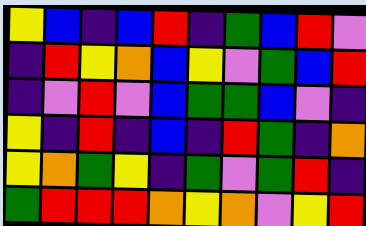[["yellow", "blue", "indigo", "blue", "red", "indigo", "green", "blue", "red", "violet"], ["indigo", "red", "yellow", "orange", "blue", "yellow", "violet", "green", "blue", "red"], ["indigo", "violet", "red", "violet", "blue", "green", "green", "blue", "violet", "indigo"], ["yellow", "indigo", "red", "indigo", "blue", "indigo", "red", "green", "indigo", "orange"], ["yellow", "orange", "green", "yellow", "indigo", "green", "violet", "green", "red", "indigo"], ["green", "red", "red", "red", "orange", "yellow", "orange", "violet", "yellow", "red"]]